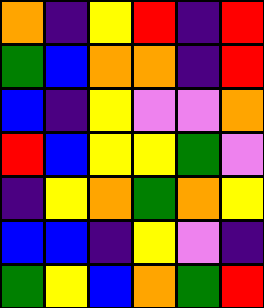[["orange", "indigo", "yellow", "red", "indigo", "red"], ["green", "blue", "orange", "orange", "indigo", "red"], ["blue", "indigo", "yellow", "violet", "violet", "orange"], ["red", "blue", "yellow", "yellow", "green", "violet"], ["indigo", "yellow", "orange", "green", "orange", "yellow"], ["blue", "blue", "indigo", "yellow", "violet", "indigo"], ["green", "yellow", "blue", "orange", "green", "red"]]